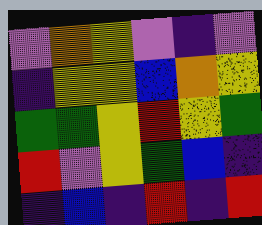[["violet", "orange", "yellow", "violet", "indigo", "violet"], ["indigo", "yellow", "yellow", "blue", "orange", "yellow"], ["green", "green", "yellow", "red", "yellow", "green"], ["red", "violet", "yellow", "green", "blue", "indigo"], ["indigo", "blue", "indigo", "red", "indigo", "red"]]